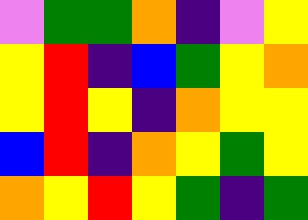[["violet", "green", "green", "orange", "indigo", "violet", "yellow"], ["yellow", "red", "indigo", "blue", "green", "yellow", "orange"], ["yellow", "red", "yellow", "indigo", "orange", "yellow", "yellow"], ["blue", "red", "indigo", "orange", "yellow", "green", "yellow"], ["orange", "yellow", "red", "yellow", "green", "indigo", "green"]]